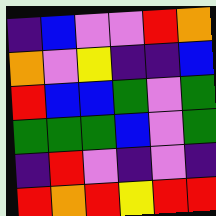[["indigo", "blue", "violet", "violet", "red", "orange"], ["orange", "violet", "yellow", "indigo", "indigo", "blue"], ["red", "blue", "blue", "green", "violet", "green"], ["green", "green", "green", "blue", "violet", "green"], ["indigo", "red", "violet", "indigo", "violet", "indigo"], ["red", "orange", "red", "yellow", "red", "red"]]